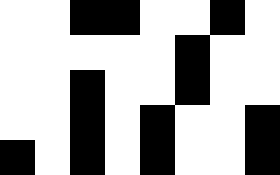[["white", "white", "black", "black", "white", "white", "black", "white"], ["white", "white", "white", "white", "white", "black", "white", "white"], ["white", "white", "black", "white", "white", "black", "white", "white"], ["white", "white", "black", "white", "black", "white", "white", "black"], ["black", "white", "black", "white", "black", "white", "white", "black"]]